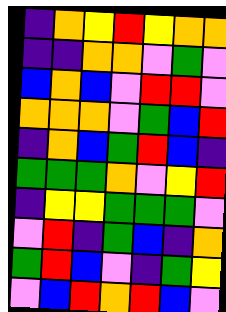[["indigo", "orange", "yellow", "red", "yellow", "orange", "orange"], ["indigo", "indigo", "orange", "orange", "violet", "green", "violet"], ["blue", "orange", "blue", "violet", "red", "red", "violet"], ["orange", "orange", "orange", "violet", "green", "blue", "red"], ["indigo", "orange", "blue", "green", "red", "blue", "indigo"], ["green", "green", "green", "orange", "violet", "yellow", "red"], ["indigo", "yellow", "yellow", "green", "green", "green", "violet"], ["violet", "red", "indigo", "green", "blue", "indigo", "orange"], ["green", "red", "blue", "violet", "indigo", "green", "yellow"], ["violet", "blue", "red", "orange", "red", "blue", "violet"]]